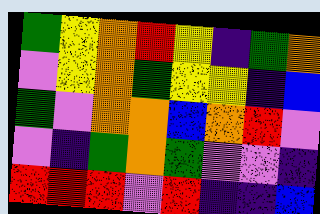[["green", "yellow", "orange", "red", "yellow", "indigo", "green", "orange"], ["violet", "yellow", "orange", "green", "yellow", "yellow", "indigo", "blue"], ["green", "violet", "orange", "orange", "blue", "orange", "red", "violet"], ["violet", "indigo", "green", "orange", "green", "violet", "violet", "indigo"], ["red", "red", "red", "violet", "red", "indigo", "indigo", "blue"]]